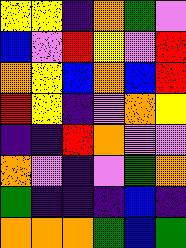[["yellow", "yellow", "indigo", "orange", "green", "violet"], ["blue", "violet", "red", "yellow", "violet", "red"], ["orange", "yellow", "blue", "orange", "blue", "red"], ["red", "yellow", "indigo", "violet", "orange", "yellow"], ["indigo", "indigo", "red", "orange", "violet", "violet"], ["orange", "violet", "indigo", "violet", "green", "orange"], ["green", "indigo", "indigo", "indigo", "blue", "indigo"], ["orange", "orange", "orange", "green", "blue", "green"]]